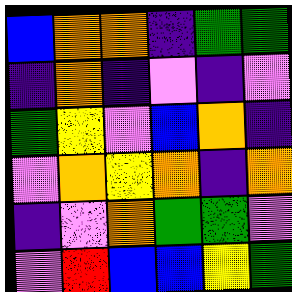[["blue", "orange", "orange", "indigo", "green", "green"], ["indigo", "orange", "indigo", "violet", "indigo", "violet"], ["green", "yellow", "violet", "blue", "orange", "indigo"], ["violet", "orange", "yellow", "orange", "indigo", "orange"], ["indigo", "violet", "orange", "green", "green", "violet"], ["violet", "red", "blue", "blue", "yellow", "green"]]